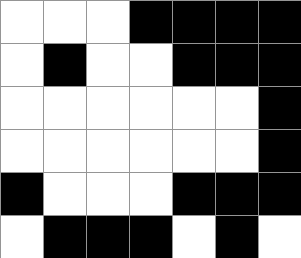[["white", "white", "white", "black", "black", "black", "black"], ["white", "black", "white", "white", "black", "black", "black"], ["white", "white", "white", "white", "white", "white", "black"], ["white", "white", "white", "white", "white", "white", "black"], ["black", "white", "white", "white", "black", "black", "black"], ["white", "black", "black", "black", "white", "black", "white"]]